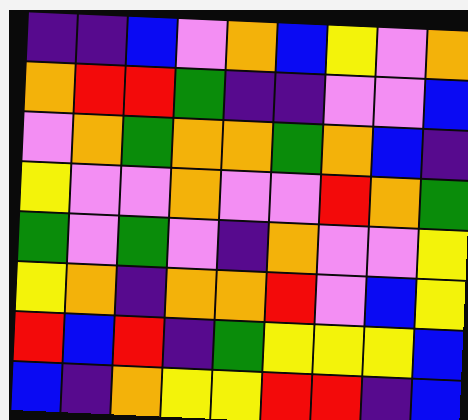[["indigo", "indigo", "blue", "violet", "orange", "blue", "yellow", "violet", "orange"], ["orange", "red", "red", "green", "indigo", "indigo", "violet", "violet", "blue"], ["violet", "orange", "green", "orange", "orange", "green", "orange", "blue", "indigo"], ["yellow", "violet", "violet", "orange", "violet", "violet", "red", "orange", "green"], ["green", "violet", "green", "violet", "indigo", "orange", "violet", "violet", "yellow"], ["yellow", "orange", "indigo", "orange", "orange", "red", "violet", "blue", "yellow"], ["red", "blue", "red", "indigo", "green", "yellow", "yellow", "yellow", "blue"], ["blue", "indigo", "orange", "yellow", "yellow", "red", "red", "indigo", "blue"]]